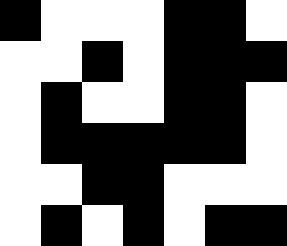[["black", "white", "white", "white", "black", "black", "white"], ["white", "white", "black", "white", "black", "black", "black"], ["white", "black", "white", "white", "black", "black", "white"], ["white", "black", "black", "black", "black", "black", "white"], ["white", "white", "black", "black", "white", "white", "white"], ["white", "black", "white", "black", "white", "black", "black"]]